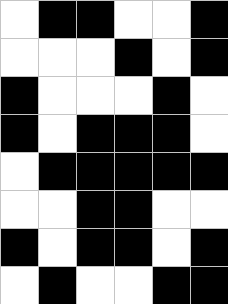[["white", "black", "black", "white", "white", "black"], ["white", "white", "white", "black", "white", "black"], ["black", "white", "white", "white", "black", "white"], ["black", "white", "black", "black", "black", "white"], ["white", "black", "black", "black", "black", "black"], ["white", "white", "black", "black", "white", "white"], ["black", "white", "black", "black", "white", "black"], ["white", "black", "white", "white", "black", "black"]]